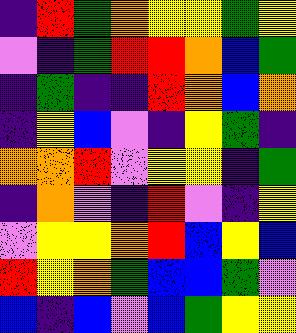[["indigo", "red", "green", "orange", "yellow", "yellow", "green", "yellow"], ["violet", "indigo", "green", "red", "red", "orange", "blue", "green"], ["indigo", "green", "indigo", "indigo", "red", "orange", "blue", "orange"], ["indigo", "yellow", "blue", "violet", "indigo", "yellow", "green", "indigo"], ["orange", "orange", "red", "violet", "yellow", "yellow", "indigo", "green"], ["indigo", "orange", "violet", "indigo", "red", "violet", "indigo", "yellow"], ["violet", "yellow", "yellow", "orange", "red", "blue", "yellow", "blue"], ["red", "yellow", "orange", "green", "blue", "blue", "green", "violet"], ["blue", "indigo", "blue", "violet", "blue", "green", "yellow", "yellow"]]